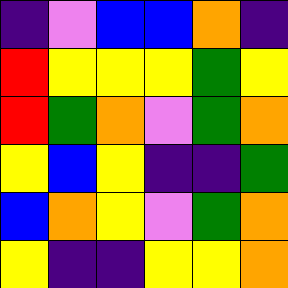[["indigo", "violet", "blue", "blue", "orange", "indigo"], ["red", "yellow", "yellow", "yellow", "green", "yellow"], ["red", "green", "orange", "violet", "green", "orange"], ["yellow", "blue", "yellow", "indigo", "indigo", "green"], ["blue", "orange", "yellow", "violet", "green", "orange"], ["yellow", "indigo", "indigo", "yellow", "yellow", "orange"]]